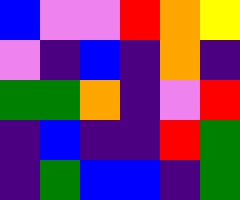[["blue", "violet", "violet", "red", "orange", "yellow"], ["violet", "indigo", "blue", "indigo", "orange", "indigo"], ["green", "green", "orange", "indigo", "violet", "red"], ["indigo", "blue", "indigo", "indigo", "red", "green"], ["indigo", "green", "blue", "blue", "indigo", "green"]]